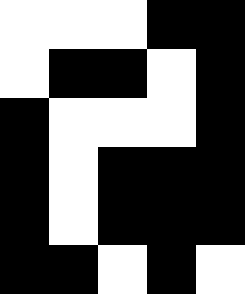[["white", "white", "white", "black", "black"], ["white", "black", "black", "white", "black"], ["black", "white", "white", "white", "black"], ["black", "white", "black", "black", "black"], ["black", "white", "black", "black", "black"], ["black", "black", "white", "black", "white"]]